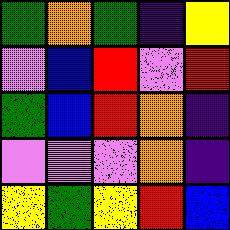[["green", "orange", "green", "indigo", "yellow"], ["violet", "blue", "red", "violet", "red"], ["green", "blue", "red", "orange", "indigo"], ["violet", "violet", "violet", "orange", "indigo"], ["yellow", "green", "yellow", "red", "blue"]]